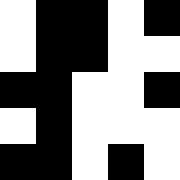[["white", "black", "black", "white", "black"], ["white", "black", "black", "white", "white"], ["black", "black", "white", "white", "black"], ["white", "black", "white", "white", "white"], ["black", "black", "white", "black", "white"]]